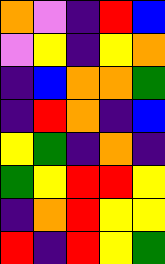[["orange", "violet", "indigo", "red", "blue"], ["violet", "yellow", "indigo", "yellow", "orange"], ["indigo", "blue", "orange", "orange", "green"], ["indigo", "red", "orange", "indigo", "blue"], ["yellow", "green", "indigo", "orange", "indigo"], ["green", "yellow", "red", "red", "yellow"], ["indigo", "orange", "red", "yellow", "yellow"], ["red", "indigo", "red", "yellow", "green"]]